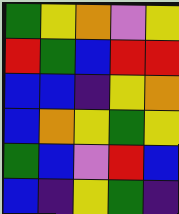[["green", "yellow", "orange", "violet", "yellow"], ["red", "green", "blue", "red", "red"], ["blue", "blue", "indigo", "yellow", "orange"], ["blue", "orange", "yellow", "green", "yellow"], ["green", "blue", "violet", "red", "blue"], ["blue", "indigo", "yellow", "green", "indigo"]]